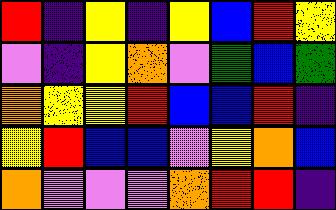[["red", "indigo", "yellow", "indigo", "yellow", "blue", "red", "yellow"], ["violet", "indigo", "yellow", "orange", "violet", "green", "blue", "green"], ["orange", "yellow", "yellow", "red", "blue", "blue", "red", "indigo"], ["yellow", "red", "blue", "blue", "violet", "yellow", "orange", "blue"], ["orange", "violet", "violet", "violet", "orange", "red", "red", "indigo"]]